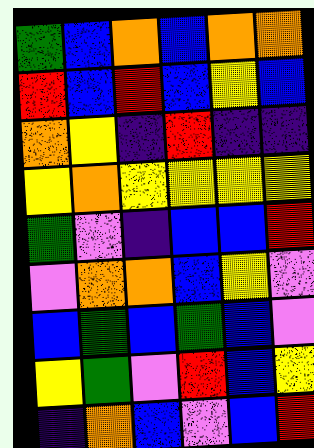[["green", "blue", "orange", "blue", "orange", "orange"], ["red", "blue", "red", "blue", "yellow", "blue"], ["orange", "yellow", "indigo", "red", "indigo", "indigo"], ["yellow", "orange", "yellow", "yellow", "yellow", "yellow"], ["green", "violet", "indigo", "blue", "blue", "red"], ["violet", "orange", "orange", "blue", "yellow", "violet"], ["blue", "green", "blue", "green", "blue", "violet"], ["yellow", "green", "violet", "red", "blue", "yellow"], ["indigo", "orange", "blue", "violet", "blue", "red"]]